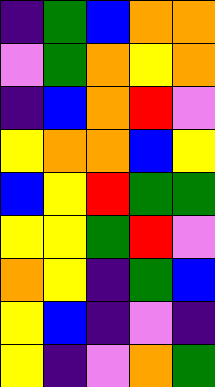[["indigo", "green", "blue", "orange", "orange"], ["violet", "green", "orange", "yellow", "orange"], ["indigo", "blue", "orange", "red", "violet"], ["yellow", "orange", "orange", "blue", "yellow"], ["blue", "yellow", "red", "green", "green"], ["yellow", "yellow", "green", "red", "violet"], ["orange", "yellow", "indigo", "green", "blue"], ["yellow", "blue", "indigo", "violet", "indigo"], ["yellow", "indigo", "violet", "orange", "green"]]